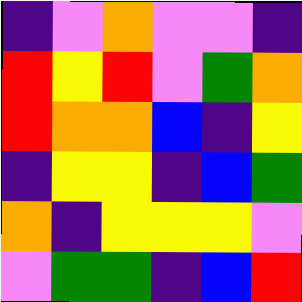[["indigo", "violet", "orange", "violet", "violet", "indigo"], ["red", "yellow", "red", "violet", "green", "orange"], ["red", "orange", "orange", "blue", "indigo", "yellow"], ["indigo", "yellow", "yellow", "indigo", "blue", "green"], ["orange", "indigo", "yellow", "yellow", "yellow", "violet"], ["violet", "green", "green", "indigo", "blue", "red"]]